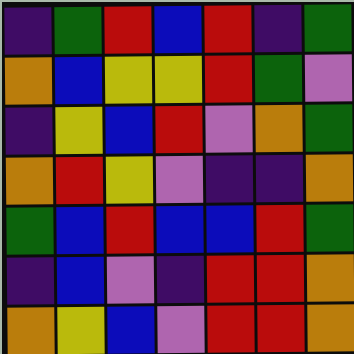[["indigo", "green", "red", "blue", "red", "indigo", "green"], ["orange", "blue", "yellow", "yellow", "red", "green", "violet"], ["indigo", "yellow", "blue", "red", "violet", "orange", "green"], ["orange", "red", "yellow", "violet", "indigo", "indigo", "orange"], ["green", "blue", "red", "blue", "blue", "red", "green"], ["indigo", "blue", "violet", "indigo", "red", "red", "orange"], ["orange", "yellow", "blue", "violet", "red", "red", "orange"]]